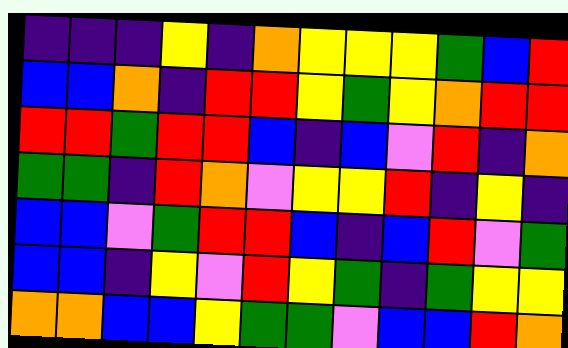[["indigo", "indigo", "indigo", "yellow", "indigo", "orange", "yellow", "yellow", "yellow", "green", "blue", "red"], ["blue", "blue", "orange", "indigo", "red", "red", "yellow", "green", "yellow", "orange", "red", "red"], ["red", "red", "green", "red", "red", "blue", "indigo", "blue", "violet", "red", "indigo", "orange"], ["green", "green", "indigo", "red", "orange", "violet", "yellow", "yellow", "red", "indigo", "yellow", "indigo"], ["blue", "blue", "violet", "green", "red", "red", "blue", "indigo", "blue", "red", "violet", "green"], ["blue", "blue", "indigo", "yellow", "violet", "red", "yellow", "green", "indigo", "green", "yellow", "yellow"], ["orange", "orange", "blue", "blue", "yellow", "green", "green", "violet", "blue", "blue", "red", "orange"]]